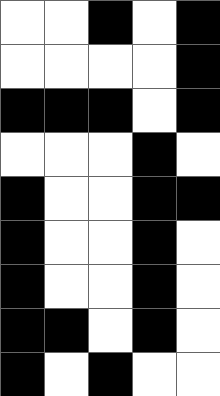[["white", "white", "black", "white", "black"], ["white", "white", "white", "white", "black"], ["black", "black", "black", "white", "black"], ["white", "white", "white", "black", "white"], ["black", "white", "white", "black", "black"], ["black", "white", "white", "black", "white"], ["black", "white", "white", "black", "white"], ["black", "black", "white", "black", "white"], ["black", "white", "black", "white", "white"]]